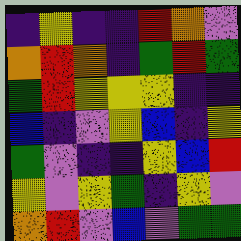[["indigo", "yellow", "indigo", "indigo", "red", "orange", "violet"], ["orange", "red", "orange", "indigo", "green", "red", "green"], ["green", "red", "yellow", "yellow", "yellow", "indigo", "indigo"], ["blue", "indigo", "violet", "yellow", "blue", "indigo", "yellow"], ["green", "violet", "indigo", "indigo", "yellow", "blue", "red"], ["yellow", "violet", "yellow", "green", "indigo", "yellow", "violet"], ["orange", "red", "violet", "blue", "violet", "green", "green"]]